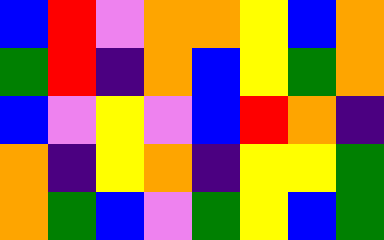[["blue", "red", "violet", "orange", "orange", "yellow", "blue", "orange"], ["green", "red", "indigo", "orange", "blue", "yellow", "green", "orange"], ["blue", "violet", "yellow", "violet", "blue", "red", "orange", "indigo"], ["orange", "indigo", "yellow", "orange", "indigo", "yellow", "yellow", "green"], ["orange", "green", "blue", "violet", "green", "yellow", "blue", "green"]]